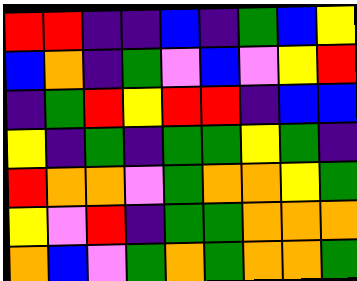[["red", "red", "indigo", "indigo", "blue", "indigo", "green", "blue", "yellow"], ["blue", "orange", "indigo", "green", "violet", "blue", "violet", "yellow", "red"], ["indigo", "green", "red", "yellow", "red", "red", "indigo", "blue", "blue"], ["yellow", "indigo", "green", "indigo", "green", "green", "yellow", "green", "indigo"], ["red", "orange", "orange", "violet", "green", "orange", "orange", "yellow", "green"], ["yellow", "violet", "red", "indigo", "green", "green", "orange", "orange", "orange"], ["orange", "blue", "violet", "green", "orange", "green", "orange", "orange", "green"]]